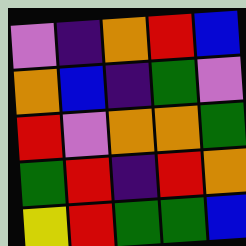[["violet", "indigo", "orange", "red", "blue"], ["orange", "blue", "indigo", "green", "violet"], ["red", "violet", "orange", "orange", "green"], ["green", "red", "indigo", "red", "orange"], ["yellow", "red", "green", "green", "blue"]]